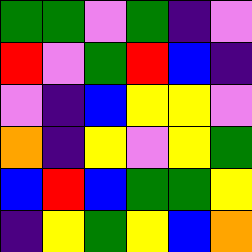[["green", "green", "violet", "green", "indigo", "violet"], ["red", "violet", "green", "red", "blue", "indigo"], ["violet", "indigo", "blue", "yellow", "yellow", "violet"], ["orange", "indigo", "yellow", "violet", "yellow", "green"], ["blue", "red", "blue", "green", "green", "yellow"], ["indigo", "yellow", "green", "yellow", "blue", "orange"]]